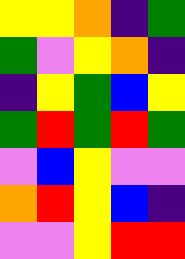[["yellow", "yellow", "orange", "indigo", "green"], ["green", "violet", "yellow", "orange", "indigo"], ["indigo", "yellow", "green", "blue", "yellow"], ["green", "red", "green", "red", "green"], ["violet", "blue", "yellow", "violet", "violet"], ["orange", "red", "yellow", "blue", "indigo"], ["violet", "violet", "yellow", "red", "red"]]